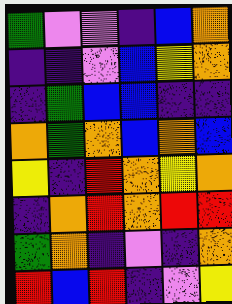[["green", "violet", "violet", "indigo", "blue", "orange"], ["indigo", "indigo", "violet", "blue", "yellow", "orange"], ["indigo", "green", "blue", "blue", "indigo", "indigo"], ["orange", "green", "orange", "blue", "orange", "blue"], ["yellow", "indigo", "red", "orange", "yellow", "orange"], ["indigo", "orange", "red", "orange", "red", "red"], ["green", "orange", "indigo", "violet", "indigo", "orange"], ["red", "blue", "red", "indigo", "violet", "yellow"]]